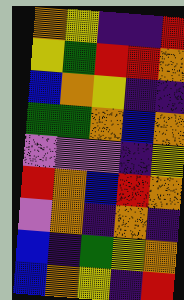[["orange", "yellow", "indigo", "indigo", "red"], ["yellow", "green", "red", "red", "orange"], ["blue", "orange", "yellow", "indigo", "indigo"], ["green", "green", "orange", "blue", "orange"], ["violet", "violet", "violet", "indigo", "yellow"], ["red", "orange", "blue", "red", "orange"], ["violet", "orange", "indigo", "orange", "indigo"], ["blue", "indigo", "green", "yellow", "orange"], ["blue", "orange", "yellow", "indigo", "red"]]